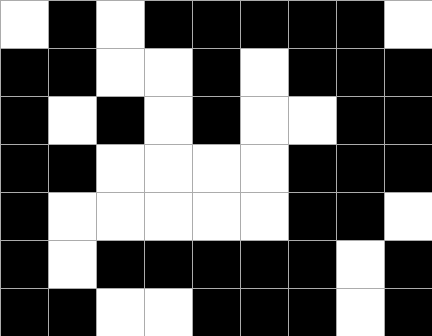[["white", "black", "white", "black", "black", "black", "black", "black", "white"], ["black", "black", "white", "white", "black", "white", "black", "black", "black"], ["black", "white", "black", "white", "black", "white", "white", "black", "black"], ["black", "black", "white", "white", "white", "white", "black", "black", "black"], ["black", "white", "white", "white", "white", "white", "black", "black", "white"], ["black", "white", "black", "black", "black", "black", "black", "white", "black"], ["black", "black", "white", "white", "black", "black", "black", "white", "black"]]